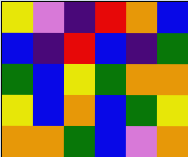[["yellow", "violet", "indigo", "red", "orange", "blue"], ["blue", "indigo", "red", "blue", "indigo", "green"], ["green", "blue", "yellow", "green", "orange", "orange"], ["yellow", "blue", "orange", "blue", "green", "yellow"], ["orange", "orange", "green", "blue", "violet", "orange"]]